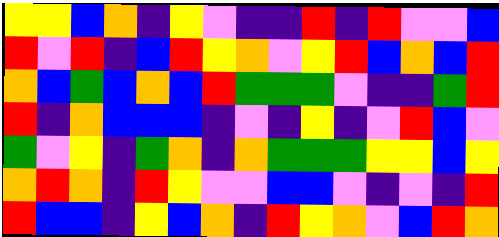[["yellow", "yellow", "blue", "orange", "indigo", "yellow", "violet", "indigo", "indigo", "red", "indigo", "red", "violet", "violet", "blue"], ["red", "violet", "red", "indigo", "blue", "red", "yellow", "orange", "violet", "yellow", "red", "blue", "orange", "blue", "red"], ["orange", "blue", "green", "blue", "orange", "blue", "red", "green", "green", "green", "violet", "indigo", "indigo", "green", "red"], ["red", "indigo", "orange", "blue", "blue", "blue", "indigo", "violet", "indigo", "yellow", "indigo", "violet", "red", "blue", "violet"], ["green", "violet", "yellow", "indigo", "green", "orange", "indigo", "orange", "green", "green", "green", "yellow", "yellow", "blue", "yellow"], ["orange", "red", "orange", "indigo", "red", "yellow", "violet", "violet", "blue", "blue", "violet", "indigo", "violet", "indigo", "red"], ["red", "blue", "blue", "indigo", "yellow", "blue", "orange", "indigo", "red", "yellow", "orange", "violet", "blue", "red", "orange"]]